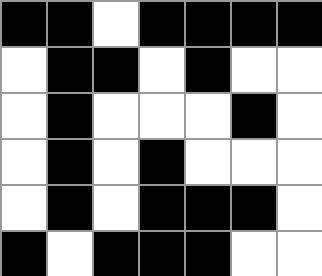[["black", "black", "white", "black", "black", "black", "black"], ["white", "black", "black", "white", "black", "white", "white"], ["white", "black", "white", "white", "white", "black", "white"], ["white", "black", "white", "black", "white", "white", "white"], ["white", "black", "white", "black", "black", "black", "white"], ["black", "white", "black", "black", "black", "white", "white"]]